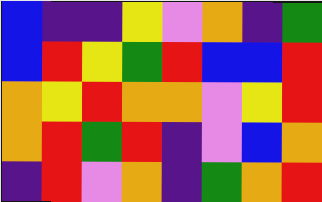[["blue", "indigo", "indigo", "yellow", "violet", "orange", "indigo", "green"], ["blue", "red", "yellow", "green", "red", "blue", "blue", "red"], ["orange", "yellow", "red", "orange", "orange", "violet", "yellow", "red"], ["orange", "red", "green", "red", "indigo", "violet", "blue", "orange"], ["indigo", "red", "violet", "orange", "indigo", "green", "orange", "red"]]